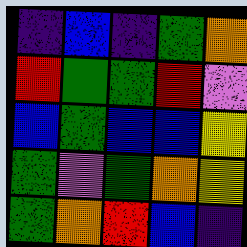[["indigo", "blue", "indigo", "green", "orange"], ["red", "green", "green", "red", "violet"], ["blue", "green", "blue", "blue", "yellow"], ["green", "violet", "green", "orange", "yellow"], ["green", "orange", "red", "blue", "indigo"]]